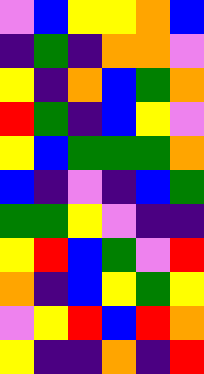[["violet", "blue", "yellow", "yellow", "orange", "blue"], ["indigo", "green", "indigo", "orange", "orange", "violet"], ["yellow", "indigo", "orange", "blue", "green", "orange"], ["red", "green", "indigo", "blue", "yellow", "violet"], ["yellow", "blue", "green", "green", "green", "orange"], ["blue", "indigo", "violet", "indigo", "blue", "green"], ["green", "green", "yellow", "violet", "indigo", "indigo"], ["yellow", "red", "blue", "green", "violet", "red"], ["orange", "indigo", "blue", "yellow", "green", "yellow"], ["violet", "yellow", "red", "blue", "red", "orange"], ["yellow", "indigo", "indigo", "orange", "indigo", "red"]]